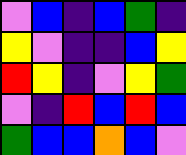[["violet", "blue", "indigo", "blue", "green", "indigo"], ["yellow", "violet", "indigo", "indigo", "blue", "yellow"], ["red", "yellow", "indigo", "violet", "yellow", "green"], ["violet", "indigo", "red", "blue", "red", "blue"], ["green", "blue", "blue", "orange", "blue", "violet"]]